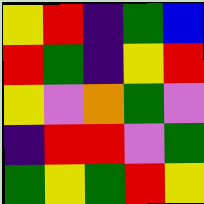[["yellow", "red", "indigo", "green", "blue"], ["red", "green", "indigo", "yellow", "red"], ["yellow", "violet", "orange", "green", "violet"], ["indigo", "red", "red", "violet", "green"], ["green", "yellow", "green", "red", "yellow"]]